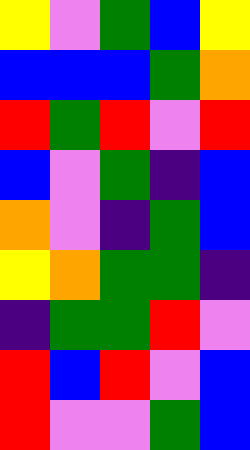[["yellow", "violet", "green", "blue", "yellow"], ["blue", "blue", "blue", "green", "orange"], ["red", "green", "red", "violet", "red"], ["blue", "violet", "green", "indigo", "blue"], ["orange", "violet", "indigo", "green", "blue"], ["yellow", "orange", "green", "green", "indigo"], ["indigo", "green", "green", "red", "violet"], ["red", "blue", "red", "violet", "blue"], ["red", "violet", "violet", "green", "blue"]]